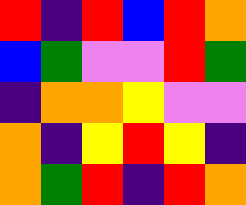[["red", "indigo", "red", "blue", "red", "orange"], ["blue", "green", "violet", "violet", "red", "green"], ["indigo", "orange", "orange", "yellow", "violet", "violet"], ["orange", "indigo", "yellow", "red", "yellow", "indigo"], ["orange", "green", "red", "indigo", "red", "orange"]]